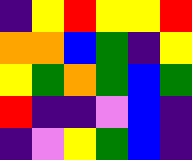[["indigo", "yellow", "red", "yellow", "yellow", "red"], ["orange", "orange", "blue", "green", "indigo", "yellow"], ["yellow", "green", "orange", "green", "blue", "green"], ["red", "indigo", "indigo", "violet", "blue", "indigo"], ["indigo", "violet", "yellow", "green", "blue", "indigo"]]